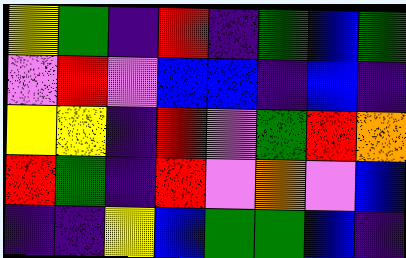[["yellow", "green", "indigo", "red", "indigo", "green", "blue", "green"], ["violet", "red", "violet", "blue", "blue", "indigo", "blue", "indigo"], ["yellow", "yellow", "indigo", "red", "violet", "green", "red", "orange"], ["red", "green", "indigo", "red", "violet", "orange", "violet", "blue"], ["indigo", "indigo", "yellow", "blue", "green", "green", "blue", "indigo"]]